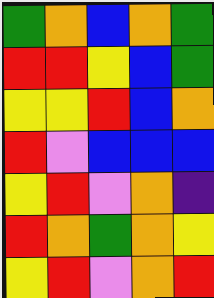[["green", "orange", "blue", "orange", "green"], ["red", "red", "yellow", "blue", "green"], ["yellow", "yellow", "red", "blue", "orange"], ["red", "violet", "blue", "blue", "blue"], ["yellow", "red", "violet", "orange", "indigo"], ["red", "orange", "green", "orange", "yellow"], ["yellow", "red", "violet", "orange", "red"]]